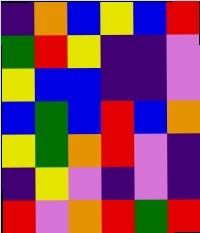[["indigo", "orange", "blue", "yellow", "blue", "red"], ["green", "red", "yellow", "indigo", "indigo", "violet"], ["yellow", "blue", "blue", "indigo", "indigo", "violet"], ["blue", "green", "blue", "red", "blue", "orange"], ["yellow", "green", "orange", "red", "violet", "indigo"], ["indigo", "yellow", "violet", "indigo", "violet", "indigo"], ["red", "violet", "orange", "red", "green", "red"]]